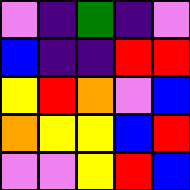[["violet", "indigo", "green", "indigo", "violet"], ["blue", "indigo", "indigo", "red", "red"], ["yellow", "red", "orange", "violet", "blue"], ["orange", "yellow", "yellow", "blue", "red"], ["violet", "violet", "yellow", "red", "blue"]]